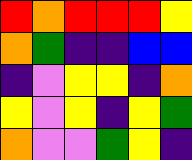[["red", "orange", "red", "red", "red", "yellow"], ["orange", "green", "indigo", "indigo", "blue", "blue"], ["indigo", "violet", "yellow", "yellow", "indigo", "orange"], ["yellow", "violet", "yellow", "indigo", "yellow", "green"], ["orange", "violet", "violet", "green", "yellow", "indigo"]]